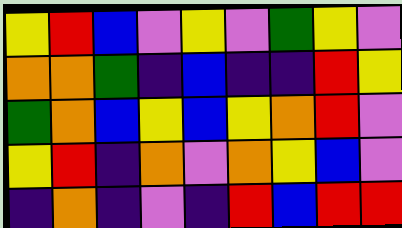[["yellow", "red", "blue", "violet", "yellow", "violet", "green", "yellow", "violet"], ["orange", "orange", "green", "indigo", "blue", "indigo", "indigo", "red", "yellow"], ["green", "orange", "blue", "yellow", "blue", "yellow", "orange", "red", "violet"], ["yellow", "red", "indigo", "orange", "violet", "orange", "yellow", "blue", "violet"], ["indigo", "orange", "indigo", "violet", "indigo", "red", "blue", "red", "red"]]